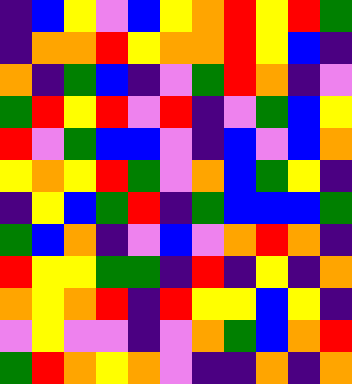[["indigo", "blue", "yellow", "violet", "blue", "yellow", "orange", "red", "yellow", "red", "green"], ["indigo", "orange", "orange", "red", "yellow", "orange", "orange", "red", "yellow", "blue", "indigo"], ["orange", "indigo", "green", "blue", "indigo", "violet", "green", "red", "orange", "indigo", "violet"], ["green", "red", "yellow", "red", "violet", "red", "indigo", "violet", "green", "blue", "yellow"], ["red", "violet", "green", "blue", "blue", "violet", "indigo", "blue", "violet", "blue", "orange"], ["yellow", "orange", "yellow", "red", "green", "violet", "orange", "blue", "green", "yellow", "indigo"], ["indigo", "yellow", "blue", "green", "red", "indigo", "green", "blue", "blue", "blue", "green"], ["green", "blue", "orange", "indigo", "violet", "blue", "violet", "orange", "red", "orange", "indigo"], ["red", "yellow", "yellow", "green", "green", "indigo", "red", "indigo", "yellow", "indigo", "orange"], ["orange", "yellow", "orange", "red", "indigo", "red", "yellow", "yellow", "blue", "yellow", "indigo"], ["violet", "yellow", "violet", "violet", "indigo", "violet", "orange", "green", "blue", "orange", "red"], ["green", "red", "orange", "yellow", "orange", "violet", "indigo", "indigo", "orange", "indigo", "orange"]]